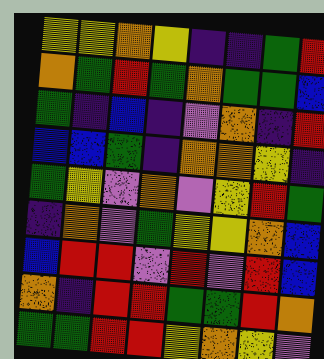[["yellow", "yellow", "orange", "yellow", "indigo", "indigo", "green", "red"], ["orange", "green", "red", "green", "orange", "green", "green", "blue"], ["green", "indigo", "blue", "indigo", "violet", "orange", "indigo", "red"], ["blue", "blue", "green", "indigo", "orange", "orange", "yellow", "indigo"], ["green", "yellow", "violet", "orange", "violet", "yellow", "red", "green"], ["indigo", "orange", "violet", "green", "yellow", "yellow", "orange", "blue"], ["blue", "red", "red", "violet", "red", "violet", "red", "blue"], ["orange", "indigo", "red", "red", "green", "green", "red", "orange"], ["green", "green", "red", "red", "yellow", "orange", "yellow", "violet"]]